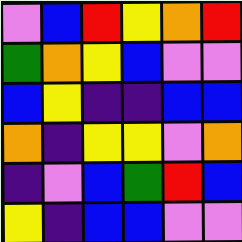[["violet", "blue", "red", "yellow", "orange", "red"], ["green", "orange", "yellow", "blue", "violet", "violet"], ["blue", "yellow", "indigo", "indigo", "blue", "blue"], ["orange", "indigo", "yellow", "yellow", "violet", "orange"], ["indigo", "violet", "blue", "green", "red", "blue"], ["yellow", "indigo", "blue", "blue", "violet", "violet"]]